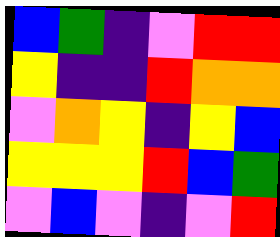[["blue", "green", "indigo", "violet", "red", "red"], ["yellow", "indigo", "indigo", "red", "orange", "orange"], ["violet", "orange", "yellow", "indigo", "yellow", "blue"], ["yellow", "yellow", "yellow", "red", "blue", "green"], ["violet", "blue", "violet", "indigo", "violet", "red"]]